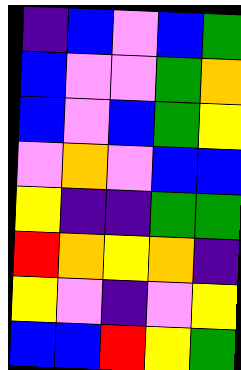[["indigo", "blue", "violet", "blue", "green"], ["blue", "violet", "violet", "green", "orange"], ["blue", "violet", "blue", "green", "yellow"], ["violet", "orange", "violet", "blue", "blue"], ["yellow", "indigo", "indigo", "green", "green"], ["red", "orange", "yellow", "orange", "indigo"], ["yellow", "violet", "indigo", "violet", "yellow"], ["blue", "blue", "red", "yellow", "green"]]